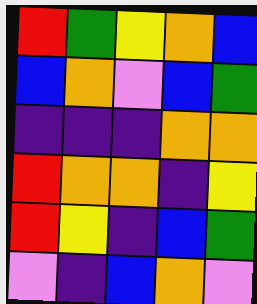[["red", "green", "yellow", "orange", "blue"], ["blue", "orange", "violet", "blue", "green"], ["indigo", "indigo", "indigo", "orange", "orange"], ["red", "orange", "orange", "indigo", "yellow"], ["red", "yellow", "indigo", "blue", "green"], ["violet", "indigo", "blue", "orange", "violet"]]